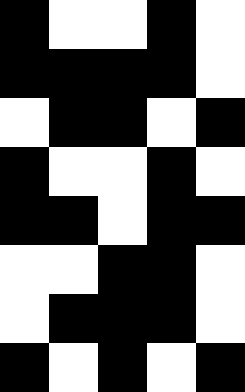[["black", "white", "white", "black", "white"], ["black", "black", "black", "black", "white"], ["white", "black", "black", "white", "black"], ["black", "white", "white", "black", "white"], ["black", "black", "white", "black", "black"], ["white", "white", "black", "black", "white"], ["white", "black", "black", "black", "white"], ["black", "white", "black", "white", "black"]]